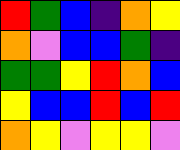[["red", "green", "blue", "indigo", "orange", "yellow"], ["orange", "violet", "blue", "blue", "green", "indigo"], ["green", "green", "yellow", "red", "orange", "blue"], ["yellow", "blue", "blue", "red", "blue", "red"], ["orange", "yellow", "violet", "yellow", "yellow", "violet"]]